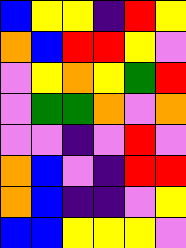[["blue", "yellow", "yellow", "indigo", "red", "yellow"], ["orange", "blue", "red", "red", "yellow", "violet"], ["violet", "yellow", "orange", "yellow", "green", "red"], ["violet", "green", "green", "orange", "violet", "orange"], ["violet", "violet", "indigo", "violet", "red", "violet"], ["orange", "blue", "violet", "indigo", "red", "red"], ["orange", "blue", "indigo", "indigo", "violet", "yellow"], ["blue", "blue", "yellow", "yellow", "yellow", "violet"]]